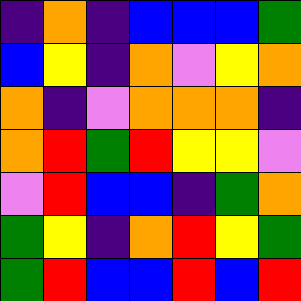[["indigo", "orange", "indigo", "blue", "blue", "blue", "green"], ["blue", "yellow", "indigo", "orange", "violet", "yellow", "orange"], ["orange", "indigo", "violet", "orange", "orange", "orange", "indigo"], ["orange", "red", "green", "red", "yellow", "yellow", "violet"], ["violet", "red", "blue", "blue", "indigo", "green", "orange"], ["green", "yellow", "indigo", "orange", "red", "yellow", "green"], ["green", "red", "blue", "blue", "red", "blue", "red"]]